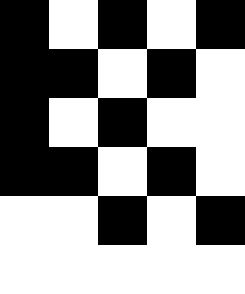[["black", "white", "black", "white", "black"], ["black", "black", "white", "black", "white"], ["black", "white", "black", "white", "white"], ["black", "black", "white", "black", "white"], ["white", "white", "black", "white", "black"], ["white", "white", "white", "white", "white"]]